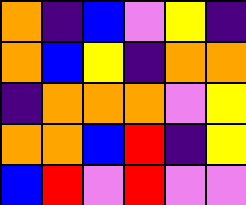[["orange", "indigo", "blue", "violet", "yellow", "indigo"], ["orange", "blue", "yellow", "indigo", "orange", "orange"], ["indigo", "orange", "orange", "orange", "violet", "yellow"], ["orange", "orange", "blue", "red", "indigo", "yellow"], ["blue", "red", "violet", "red", "violet", "violet"]]